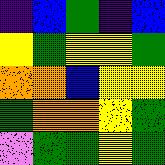[["indigo", "blue", "green", "indigo", "blue"], ["yellow", "green", "yellow", "yellow", "green"], ["orange", "orange", "blue", "yellow", "yellow"], ["green", "orange", "orange", "yellow", "green"], ["violet", "green", "green", "yellow", "green"]]